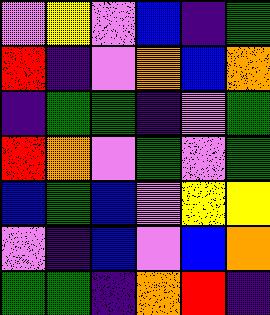[["violet", "yellow", "violet", "blue", "indigo", "green"], ["red", "indigo", "violet", "orange", "blue", "orange"], ["indigo", "green", "green", "indigo", "violet", "green"], ["red", "orange", "violet", "green", "violet", "green"], ["blue", "green", "blue", "violet", "yellow", "yellow"], ["violet", "indigo", "blue", "violet", "blue", "orange"], ["green", "green", "indigo", "orange", "red", "indigo"]]